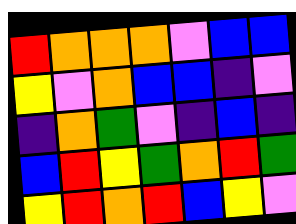[["red", "orange", "orange", "orange", "violet", "blue", "blue"], ["yellow", "violet", "orange", "blue", "blue", "indigo", "violet"], ["indigo", "orange", "green", "violet", "indigo", "blue", "indigo"], ["blue", "red", "yellow", "green", "orange", "red", "green"], ["yellow", "red", "orange", "red", "blue", "yellow", "violet"]]